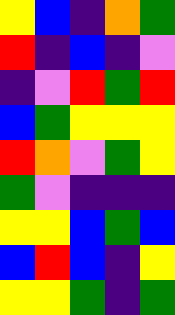[["yellow", "blue", "indigo", "orange", "green"], ["red", "indigo", "blue", "indigo", "violet"], ["indigo", "violet", "red", "green", "red"], ["blue", "green", "yellow", "yellow", "yellow"], ["red", "orange", "violet", "green", "yellow"], ["green", "violet", "indigo", "indigo", "indigo"], ["yellow", "yellow", "blue", "green", "blue"], ["blue", "red", "blue", "indigo", "yellow"], ["yellow", "yellow", "green", "indigo", "green"]]